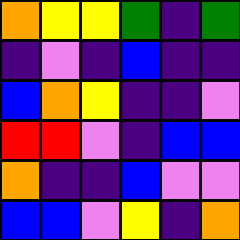[["orange", "yellow", "yellow", "green", "indigo", "green"], ["indigo", "violet", "indigo", "blue", "indigo", "indigo"], ["blue", "orange", "yellow", "indigo", "indigo", "violet"], ["red", "red", "violet", "indigo", "blue", "blue"], ["orange", "indigo", "indigo", "blue", "violet", "violet"], ["blue", "blue", "violet", "yellow", "indigo", "orange"]]